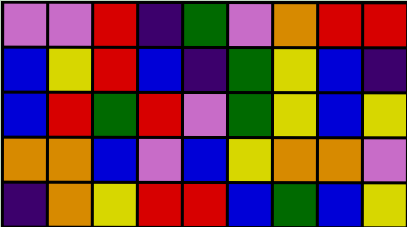[["violet", "violet", "red", "indigo", "green", "violet", "orange", "red", "red"], ["blue", "yellow", "red", "blue", "indigo", "green", "yellow", "blue", "indigo"], ["blue", "red", "green", "red", "violet", "green", "yellow", "blue", "yellow"], ["orange", "orange", "blue", "violet", "blue", "yellow", "orange", "orange", "violet"], ["indigo", "orange", "yellow", "red", "red", "blue", "green", "blue", "yellow"]]